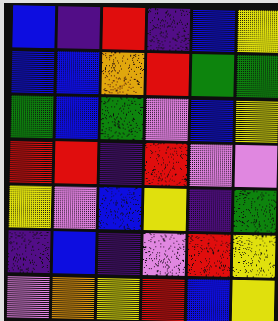[["blue", "indigo", "red", "indigo", "blue", "yellow"], ["blue", "blue", "orange", "red", "green", "green"], ["green", "blue", "green", "violet", "blue", "yellow"], ["red", "red", "indigo", "red", "violet", "violet"], ["yellow", "violet", "blue", "yellow", "indigo", "green"], ["indigo", "blue", "indigo", "violet", "red", "yellow"], ["violet", "orange", "yellow", "red", "blue", "yellow"]]